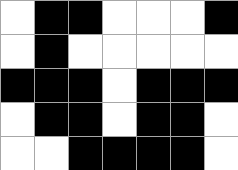[["white", "black", "black", "white", "white", "white", "black"], ["white", "black", "white", "white", "white", "white", "white"], ["black", "black", "black", "white", "black", "black", "black"], ["white", "black", "black", "white", "black", "black", "white"], ["white", "white", "black", "black", "black", "black", "white"]]